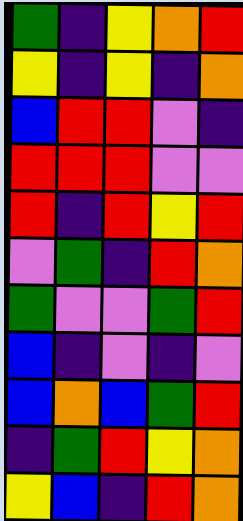[["green", "indigo", "yellow", "orange", "red"], ["yellow", "indigo", "yellow", "indigo", "orange"], ["blue", "red", "red", "violet", "indigo"], ["red", "red", "red", "violet", "violet"], ["red", "indigo", "red", "yellow", "red"], ["violet", "green", "indigo", "red", "orange"], ["green", "violet", "violet", "green", "red"], ["blue", "indigo", "violet", "indigo", "violet"], ["blue", "orange", "blue", "green", "red"], ["indigo", "green", "red", "yellow", "orange"], ["yellow", "blue", "indigo", "red", "orange"]]